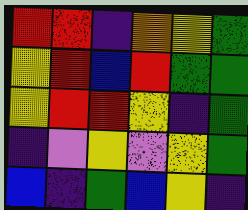[["red", "red", "indigo", "orange", "yellow", "green"], ["yellow", "red", "blue", "red", "green", "green"], ["yellow", "red", "red", "yellow", "indigo", "green"], ["indigo", "violet", "yellow", "violet", "yellow", "green"], ["blue", "indigo", "green", "blue", "yellow", "indigo"]]